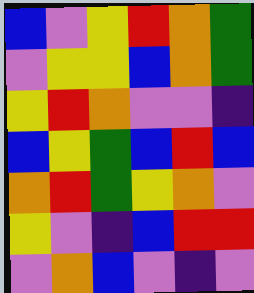[["blue", "violet", "yellow", "red", "orange", "green"], ["violet", "yellow", "yellow", "blue", "orange", "green"], ["yellow", "red", "orange", "violet", "violet", "indigo"], ["blue", "yellow", "green", "blue", "red", "blue"], ["orange", "red", "green", "yellow", "orange", "violet"], ["yellow", "violet", "indigo", "blue", "red", "red"], ["violet", "orange", "blue", "violet", "indigo", "violet"]]